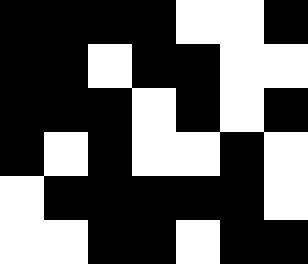[["black", "black", "black", "black", "white", "white", "black"], ["black", "black", "white", "black", "black", "white", "white"], ["black", "black", "black", "white", "black", "white", "black"], ["black", "white", "black", "white", "white", "black", "white"], ["white", "black", "black", "black", "black", "black", "white"], ["white", "white", "black", "black", "white", "black", "black"]]